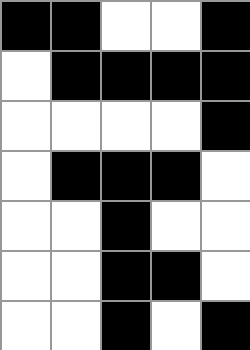[["black", "black", "white", "white", "black"], ["white", "black", "black", "black", "black"], ["white", "white", "white", "white", "black"], ["white", "black", "black", "black", "white"], ["white", "white", "black", "white", "white"], ["white", "white", "black", "black", "white"], ["white", "white", "black", "white", "black"]]